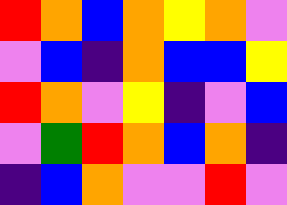[["red", "orange", "blue", "orange", "yellow", "orange", "violet"], ["violet", "blue", "indigo", "orange", "blue", "blue", "yellow"], ["red", "orange", "violet", "yellow", "indigo", "violet", "blue"], ["violet", "green", "red", "orange", "blue", "orange", "indigo"], ["indigo", "blue", "orange", "violet", "violet", "red", "violet"]]